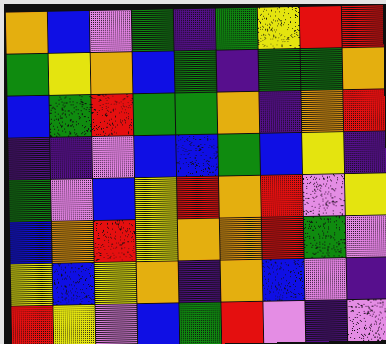[["orange", "blue", "violet", "green", "indigo", "green", "yellow", "red", "red"], ["green", "yellow", "orange", "blue", "green", "indigo", "green", "green", "orange"], ["blue", "green", "red", "green", "green", "orange", "indigo", "orange", "red"], ["indigo", "indigo", "violet", "blue", "blue", "green", "blue", "yellow", "indigo"], ["green", "violet", "blue", "yellow", "red", "orange", "red", "violet", "yellow"], ["blue", "orange", "red", "yellow", "orange", "orange", "red", "green", "violet"], ["yellow", "blue", "yellow", "orange", "indigo", "orange", "blue", "violet", "indigo"], ["red", "yellow", "violet", "blue", "green", "red", "violet", "indigo", "violet"]]